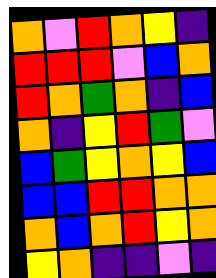[["orange", "violet", "red", "orange", "yellow", "indigo"], ["red", "red", "red", "violet", "blue", "orange"], ["red", "orange", "green", "orange", "indigo", "blue"], ["orange", "indigo", "yellow", "red", "green", "violet"], ["blue", "green", "yellow", "orange", "yellow", "blue"], ["blue", "blue", "red", "red", "orange", "orange"], ["orange", "blue", "orange", "red", "yellow", "orange"], ["yellow", "orange", "indigo", "indigo", "violet", "indigo"]]